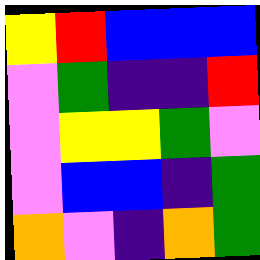[["yellow", "red", "blue", "blue", "blue"], ["violet", "green", "indigo", "indigo", "red"], ["violet", "yellow", "yellow", "green", "violet"], ["violet", "blue", "blue", "indigo", "green"], ["orange", "violet", "indigo", "orange", "green"]]